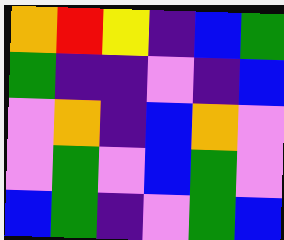[["orange", "red", "yellow", "indigo", "blue", "green"], ["green", "indigo", "indigo", "violet", "indigo", "blue"], ["violet", "orange", "indigo", "blue", "orange", "violet"], ["violet", "green", "violet", "blue", "green", "violet"], ["blue", "green", "indigo", "violet", "green", "blue"]]